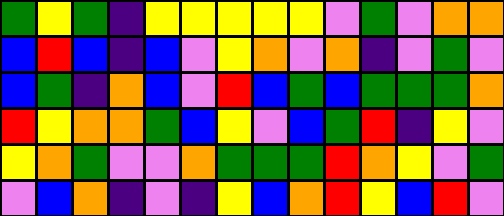[["green", "yellow", "green", "indigo", "yellow", "yellow", "yellow", "yellow", "yellow", "violet", "green", "violet", "orange", "orange"], ["blue", "red", "blue", "indigo", "blue", "violet", "yellow", "orange", "violet", "orange", "indigo", "violet", "green", "violet"], ["blue", "green", "indigo", "orange", "blue", "violet", "red", "blue", "green", "blue", "green", "green", "green", "orange"], ["red", "yellow", "orange", "orange", "green", "blue", "yellow", "violet", "blue", "green", "red", "indigo", "yellow", "violet"], ["yellow", "orange", "green", "violet", "violet", "orange", "green", "green", "green", "red", "orange", "yellow", "violet", "green"], ["violet", "blue", "orange", "indigo", "violet", "indigo", "yellow", "blue", "orange", "red", "yellow", "blue", "red", "violet"]]